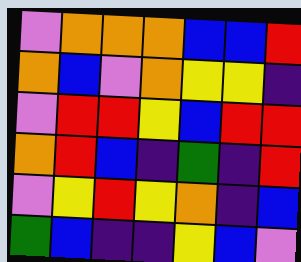[["violet", "orange", "orange", "orange", "blue", "blue", "red"], ["orange", "blue", "violet", "orange", "yellow", "yellow", "indigo"], ["violet", "red", "red", "yellow", "blue", "red", "red"], ["orange", "red", "blue", "indigo", "green", "indigo", "red"], ["violet", "yellow", "red", "yellow", "orange", "indigo", "blue"], ["green", "blue", "indigo", "indigo", "yellow", "blue", "violet"]]